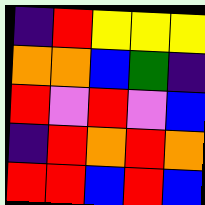[["indigo", "red", "yellow", "yellow", "yellow"], ["orange", "orange", "blue", "green", "indigo"], ["red", "violet", "red", "violet", "blue"], ["indigo", "red", "orange", "red", "orange"], ["red", "red", "blue", "red", "blue"]]